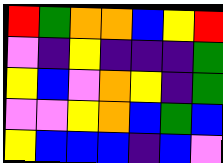[["red", "green", "orange", "orange", "blue", "yellow", "red"], ["violet", "indigo", "yellow", "indigo", "indigo", "indigo", "green"], ["yellow", "blue", "violet", "orange", "yellow", "indigo", "green"], ["violet", "violet", "yellow", "orange", "blue", "green", "blue"], ["yellow", "blue", "blue", "blue", "indigo", "blue", "violet"]]